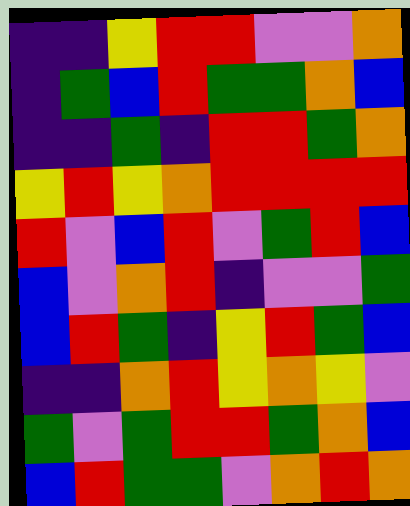[["indigo", "indigo", "yellow", "red", "red", "violet", "violet", "orange"], ["indigo", "green", "blue", "red", "green", "green", "orange", "blue"], ["indigo", "indigo", "green", "indigo", "red", "red", "green", "orange"], ["yellow", "red", "yellow", "orange", "red", "red", "red", "red"], ["red", "violet", "blue", "red", "violet", "green", "red", "blue"], ["blue", "violet", "orange", "red", "indigo", "violet", "violet", "green"], ["blue", "red", "green", "indigo", "yellow", "red", "green", "blue"], ["indigo", "indigo", "orange", "red", "yellow", "orange", "yellow", "violet"], ["green", "violet", "green", "red", "red", "green", "orange", "blue"], ["blue", "red", "green", "green", "violet", "orange", "red", "orange"]]